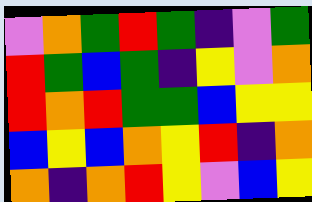[["violet", "orange", "green", "red", "green", "indigo", "violet", "green"], ["red", "green", "blue", "green", "indigo", "yellow", "violet", "orange"], ["red", "orange", "red", "green", "green", "blue", "yellow", "yellow"], ["blue", "yellow", "blue", "orange", "yellow", "red", "indigo", "orange"], ["orange", "indigo", "orange", "red", "yellow", "violet", "blue", "yellow"]]